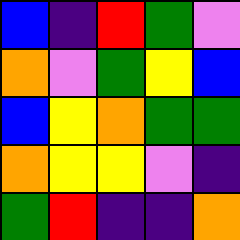[["blue", "indigo", "red", "green", "violet"], ["orange", "violet", "green", "yellow", "blue"], ["blue", "yellow", "orange", "green", "green"], ["orange", "yellow", "yellow", "violet", "indigo"], ["green", "red", "indigo", "indigo", "orange"]]